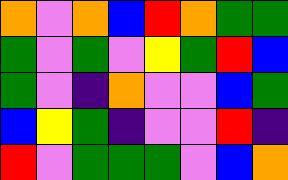[["orange", "violet", "orange", "blue", "red", "orange", "green", "green"], ["green", "violet", "green", "violet", "yellow", "green", "red", "blue"], ["green", "violet", "indigo", "orange", "violet", "violet", "blue", "green"], ["blue", "yellow", "green", "indigo", "violet", "violet", "red", "indigo"], ["red", "violet", "green", "green", "green", "violet", "blue", "orange"]]